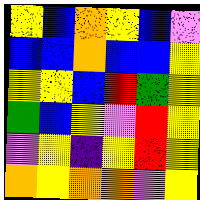[["yellow", "blue", "orange", "yellow", "blue", "violet"], ["blue", "blue", "orange", "blue", "blue", "yellow"], ["yellow", "yellow", "blue", "red", "green", "yellow"], ["green", "blue", "yellow", "violet", "red", "yellow"], ["violet", "yellow", "indigo", "yellow", "red", "yellow"], ["orange", "yellow", "orange", "orange", "violet", "yellow"]]